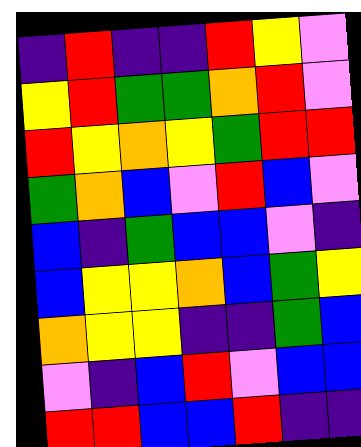[["indigo", "red", "indigo", "indigo", "red", "yellow", "violet"], ["yellow", "red", "green", "green", "orange", "red", "violet"], ["red", "yellow", "orange", "yellow", "green", "red", "red"], ["green", "orange", "blue", "violet", "red", "blue", "violet"], ["blue", "indigo", "green", "blue", "blue", "violet", "indigo"], ["blue", "yellow", "yellow", "orange", "blue", "green", "yellow"], ["orange", "yellow", "yellow", "indigo", "indigo", "green", "blue"], ["violet", "indigo", "blue", "red", "violet", "blue", "blue"], ["red", "red", "blue", "blue", "red", "indigo", "indigo"]]